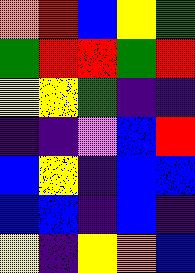[["orange", "red", "blue", "yellow", "green"], ["green", "red", "red", "green", "red"], ["yellow", "yellow", "green", "indigo", "indigo"], ["indigo", "indigo", "violet", "blue", "red"], ["blue", "yellow", "indigo", "blue", "blue"], ["blue", "blue", "indigo", "blue", "indigo"], ["yellow", "indigo", "yellow", "orange", "blue"]]